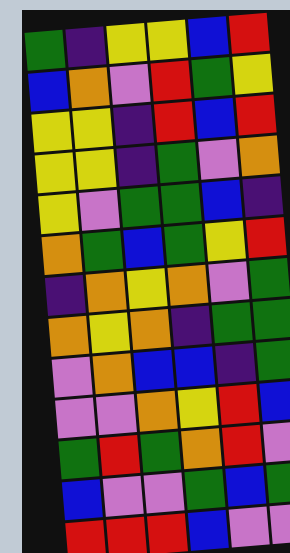[["green", "indigo", "yellow", "yellow", "blue", "red"], ["blue", "orange", "violet", "red", "green", "yellow"], ["yellow", "yellow", "indigo", "red", "blue", "red"], ["yellow", "yellow", "indigo", "green", "violet", "orange"], ["yellow", "violet", "green", "green", "blue", "indigo"], ["orange", "green", "blue", "green", "yellow", "red"], ["indigo", "orange", "yellow", "orange", "violet", "green"], ["orange", "yellow", "orange", "indigo", "green", "green"], ["violet", "orange", "blue", "blue", "indigo", "green"], ["violet", "violet", "orange", "yellow", "red", "blue"], ["green", "red", "green", "orange", "red", "violet"], ["blue", "violet", "violet", "green", "blue", "green"], ["red", "red", "red", "blue", "violet", "violet"]]